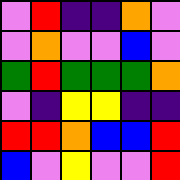[["violet", "red", "indigo", "indigo", "orange", "violet"], ["violet", "orange", "violet", "violet", "blue", "violet"], ["green", "red", "green", "green", "green", "orange"], ["violet", "indigo", "yellow", "yellow", "indigo", "indigo"], ["red", "red", "orange", "blue", "blue", "red"], ["blue", "violet", "yellow", "violet", "violet", "red"]]